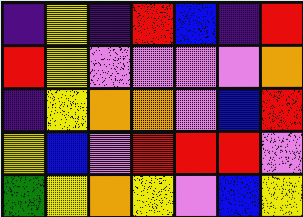[["indigo", "yellow", "indigo", "red", "blue", "indigo", "red"], ["red", "yellow", "violet", "violet", "violet", "violet", "orange"], ["indigo", "yellow", "orange", "orange", "violet", "blue", "red"], ["yellow", "blue", "violet", "red", "red", "red", "violet"], ["green", "yellow", "orange", "yellow", "violet", "blue", "yellow"]]